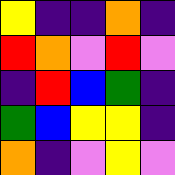[["yellow", "indigo", "indigo", "orange", "indigo"], ["red", "orange", "violet", "red", "violet"], ["indigo", "red", "blue", "green", "indigo"], ["green", "blue", "yellow", "yellow", "indigo"], ["orange", "indigo", "violet", "yellow", "violet"]]